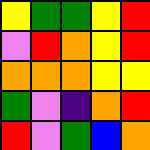[["yellow", "green", "green", "yellow", "red"], ["violet", "red", "orange", "yellow", "red"], ["orange", "orange", "orange", "yellow", "yellow"], ["green", "violet", "indigo", "orange", "red"], ["red", "violet", "green", "blue", "orange"]]